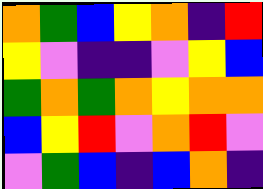[["orange", "green", "blue", "yellow", "orange", "indigo", "red"], ["yellow", "violet", "indigo", "indigo", "violet", "yellow", "blue"], ["green", "orange", "green", "orange", "yellow", "orange", "orange"], ["blue", "yellow", "red", "violet", "orange", "red", "violet"], ["violet", "green", "blue", "indigo", "blue", "orange", "indigo"]]